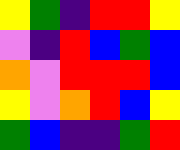[["yellow", "green", "indigo", "red", "red", "yellow"], ["violet", "indigo", "red", "blue", "green", "blue"], ["orange", "violet", "red", "red", "red", "blue"], ["yellow", "violet", "orange", "red", "blue", "yellow"], ["green", "blue", "indigo", "indigo", "green", "red"]]